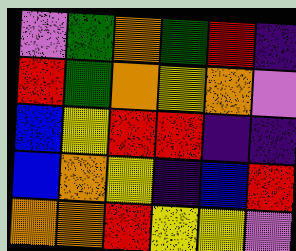[["violet", "green", "orange", "green", "red", "indigo"], ["red", "green", "orange", "yellow", "orange", "violet"], ["blue", "yellow", "red", "red", "indigo", "indigo"], ["blue", "orange", "yellow", "indigo", "blue", "red"], ["orange", "orange", "red", "yellow", "yellow", "violet"]]